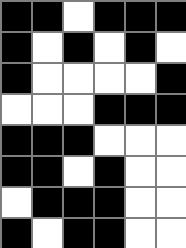[["black", "black", "white", "black", "black", "black"], ["black", "white", "black", "white", "black", "white"], ["black", "white", "white", "white", "white", "black"], ["white", "white", "white", "black", "black", "black"], ["black", "black", "black", "white", "white", "white"], ["black", "black", "white", "black", "white", "white"], ["white", "black", "black", "black", "white", "white"], ["black", "white", "black", "black", "white", "white"]]